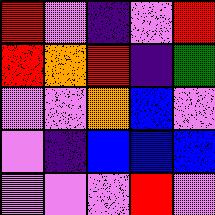[["red", "violet", "indigo", "violet", "red"], ["red", "orange", "red", "indigo", "green"], ["violet", "violet", "orange", "blue", "violet"], ["violet", "indigo", "blue", "blue", "blue"], ["violet", "violet", "violet", "red", "violet"]]